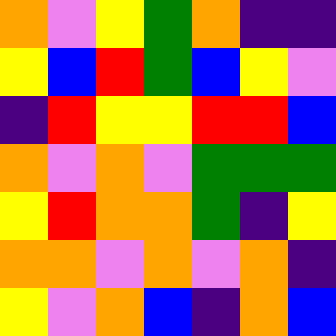[["orange", "violet", "yellow", "green", "orange", "indigo", "indigo"], ["yellow", "blue", "red", "green", "blue", "yellow", "violet"], ["indigo", "red", "yellow", "yellow", "red", "red", "blue"], ["orange", "violet", "orange", "violet", "green", "green", "green"], ["yellow", "red", "orange", "orange", "green", "indigo", "yellow"], ["orange", "orange", "violet", "orange", "violet", "orange", "indigo"], ["yellow", "violet", "orange", "blue", "indigo", "orange", "blue"]]